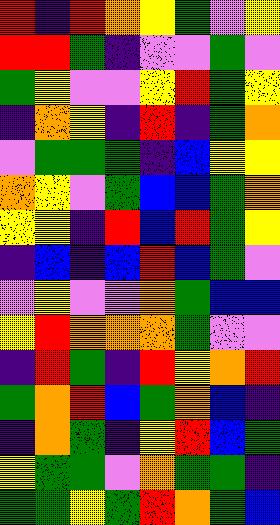[["red", "indigo", "red", "orange", "yellow", "green", "violet", "yellow"], ["red", "red", "green", "indigo", "violet", "violet", "green", "violet"], ["green", "yellow", "violet", "violet", "yellow", "red", "green", "yellow"], ["indigo", "orange", "yellow", "indigo", "red", "indigo", "green", "orange"], ["violet", "green", "green", "green", "indigo", "blue", "yellow", "yellow"], ["orange", "yellow", "violet", "green", "blue", "blue", "green", "orange"], ["yellow", "yellow", "indigo", "red", "blue", "red", "green", "yellow"], ["indigo", "blue", "indigo", "blue", "red", "blue", "green", "violet"], ["violet", "yellow", "violet", "violet", "orange", "green", "blue", "blue"], ["yellow", "red", "orange", "orange", "orange", "green", "violet", "violet"], ["indigo", "red", "green", "indigo", "red", "yellow", "orange", "red"], ["green", "orange", "red", "blue", "green", "orange", "blue", "indigo"], ["indigo", "orange", "green", "indigo", "yellow", "red", "blue", "green"], ["yellow", "green", "green", "violet", "orange", "green", "green", "indigo"], ["green", "green", "yellow", "green", "red", "orange", "green", "blue"]]